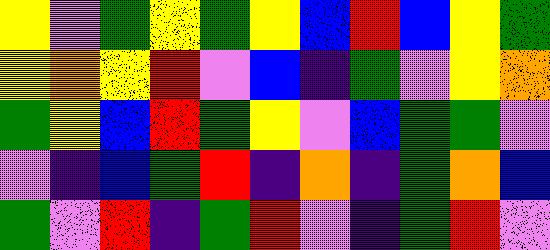[["yellow", "violet", "green", "yellow", "green", "yellow", "blue", "red", "blue", "yellow", "green"], ["yellow", "orange", "yellow", "red", "violet", "blue", "indigo", "green", "violet", "yellow", "orange"], ["green", "yellow", "blue", "red", "green", "yellow", "violet", "blue", "green", "green", "violet"], ["violet", "indigo", "blue", "green", "red", "indigo", "orange", "indigo", "green", "orange", "blue"], ["green", "violet", "red", "indigo", "green", "red", "violet", "indigo", "green", "red", "violet"]]